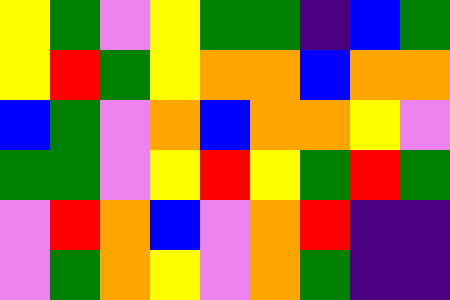[["yellow", "green", "violet", "yellow", "green", "green", "indigo", "blue", "green"], ["yellow", "red", "green", "yellow", "orange", "orange", "blue", "orange", "orange"], ["blue", "green", "violet", "orange", "blue", "orange", "orange", "yellow", "violet"], ["green", "green", "violet", "yellow", "red", "yellow", "green", "red", "green"], ["violet", "red", "orange", "blue", "violet", "orange", "red", "indigo", "indigo"], ["violet", "green", "orange", "yellow", "violet", "orange", "green", "indigo", "indigo"]]